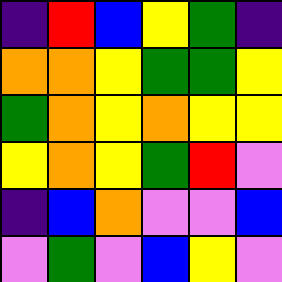[["indigo", "red", "blue", "yellow", "green", "indigo"], ["orange", "orange", "yellow", "green", "green", "yellow"], ["green", "orange", "yellow", "orange", "yellow", "yellow"], ["yellow", "orange", "yellow", "green", "red", "violet"], ["indigo", "blue", "orange", "violet", "violet", "blue"], ["violet", "green", "violet", "blue", "yellow", "violet"]]